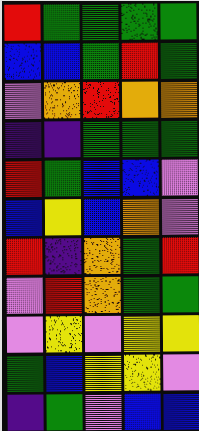[["red", "green", "green", "green", "green"], ["blue", "blue", "green", "red", "green"], ["violet", "orange", "red", "orange", "orange"], ["indigo", "indigo", "green", "green", "green"], ["red", "green", "blue", "blue", "violet"], ["blue", "yellow", "blue", "orange", "violet"], ["red", "indigo", "orange", "green", "red"], ["violet", "red", "orange", "green", "green"], ["violet", "yellow", "violet", "yellow", "yellow"], ["green", "blue", "yellow", "yellow", "violet"], ["indigo", "green", "violet", "blue", "blue"]]